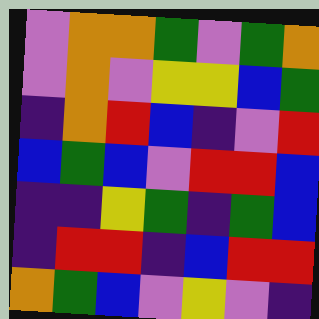[["violet", "orange", "orange", "green", "violet", "green", "orange"], ["violet", "orange", "violet", "yellow", "yellow", "blue", "green"], ["indigo", "orange", "red", "blue", "indigo", "violet", "red"], ["blue", "green", "blue", "violet", "red", "red", "blue"], ["indigo", "indigo", "yellow", "green", "indigo", "green", "blue"], ["indigo", "red", "red", "indigo", "blue", "red", "red"], ["orange", "green", "blue", "violet", "yellow", "violet", "indigo"]]